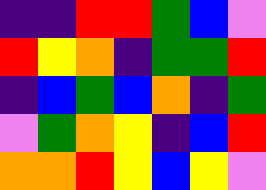[["indigo", "indigo", "red", "red", "green", "blue", "violet"], ["red", "yellow", "orange", "indigo", "green", "green", "red"], ["indigo", "blue", "green", "blue", "orange", "indigo", "green"], ["violet", "green", "orange", "yellow", "indigo", "blue", "red"], ["orange", "orange", "red", "yellow", "blue", "yellow", "violet"]]